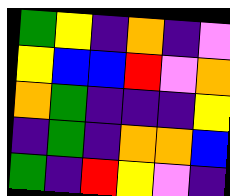[["green", "yellow", "indigo", "orange", "indigo", "violet"], ["yellow", "blue", "blue", "red", "violet", "orange"], ["orange", "green", "indigo", "indigo", "indigo", "yellow"], ["indigo", "green", "indigo", "orange", "orange", "blue"], ["green", "indigo", "red", "yellow", "violet", "indigo"]]